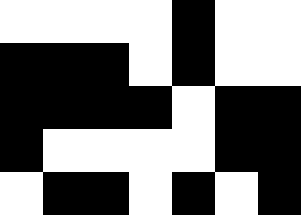[["white", "white", "white", "white", "black", "white", "white"], ["black", "black", "black", "white", "black", "white", "white"], ["black", "black", "black", "black", "white", "black", "black"], ["black", "white", "white", "white", "white", "black", "black"], ["white", "black", "black", "white", "black", "white", "black"]]